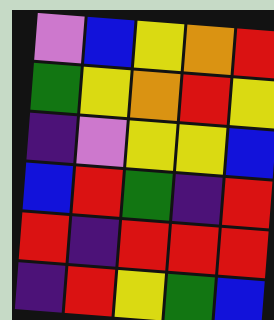[["violet", "blue", "yellow", "orange", "red"], ["green", "yellow", "orange", "red", "yellow"], ["indigo", "violet", "yellow", "yellow", "blue"], ["blue", "red", "green", "indigo", "red"], ["red", "indigo", "red", "red", "red"], ["indigo", "red", "yellow", "green", "blue"]]